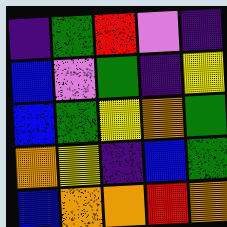[["indigo", "green", "red", "violet", "indigo"], ["blue", "violet", "green", "indigo", "yellow"], ["blue", "green", "yellow", "orange", "green"], ["orange", "yellow", "indigo", "blue", "green"], ["blue", "orange", "orange", "red", "orange"]]